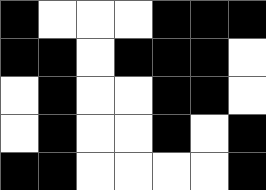[["black", "white", "white", "white", "black", "black", "black"], ["black", "black", "white", "black", "black", "black", "white"], ["white", "black", "white", "white", "black", "black", "white"], ["white", "black", "white", "white", "black", "white", "black"], ["black", "black", "white", "white", "white", "white", "black"]]